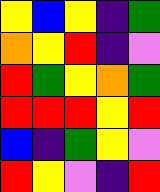[["yellow", "blue", "yellow", "indigo", "green"], ["orange", "yellow", "red", "indigo", "violet"], ["red", "green", "yellow", "orange", "green"], ["red", "red", "red", "yellow", "red"], ["blue", "indigo", "green", "yellow", "violet"], ["red", "yellow", "violet", "indigo", "red"]]